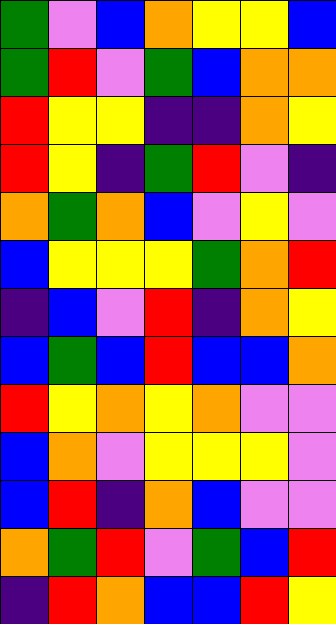[["green", "violet", "blue", "orange", "yellow", "yellow", "blue"], ["green", "red", "violet", "green", "blue", "orange", "orange"], ["red", "yellow", "yellow", "indigo", "indigo", "orange", "yellow"], ["red", "yellow", "indigo", "green", "red", "violet", "indigo"], ["orange", "green", "orange", "blue", "violet", "yellow", "violet"], ["blue", "yellow", "yellow", "yellow", "green", "orange", "red"], ["indigo", "blue", "violet", "red", "indigo", "orange", "yellow"], ["blue", "green", "blue", "red", "blue", "blue", "orange"], ["red", "yellow", "orange", "yellow", "orange", "violet", "violet"], ["blue", "orange", "violet", "yellow", "yellow", "yellow", "violet"], ["blue", "red", "indigo", "orange", "blue", "violet", "violet"], ["orange", "green", "red", "violet", "green", "blue", "red"], ["indigo", "red", "orange", "blue", "blue", "red", "yellow"]]